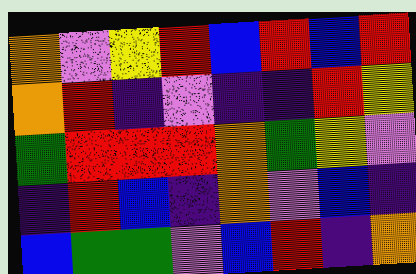[["orange", "violet", "yellow", "red", "blue", "red", "blue", "red"], ["orange", "red", "indigo", "violet", "indigo", "indigo", "red", "yellow"], ["green", "red", "red", "red", "orange", "green", "yellow", "violet"], ["indigo", "red", "blue", "indigo", "orange", "violet", "blue", "indigo"], ["blue", "green", "green", "violet", "blue", "red", "indigo", "orange"]]